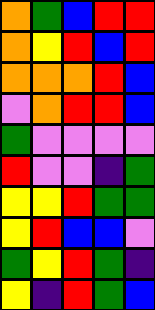[["orange", "green", "blue", "red", "red"], ["orange", "yellow", "red", "blue", "red"], ["orange", "orange", "orange", "red", "blue"], ["violet", "orange", "red", "red", "blue"], ["green", "violet", "violet", "violet", "violet"], ["red", "violet", "violet", "indigo", "green"], ["yellow", "yellow", "red", "green", "green"], ["yellow", "red", "blue", "blue", "violet"], ["green", "yellow", "red", "green", "indigo"], ["yellow", "indigo", "red", "green", "blue"]]